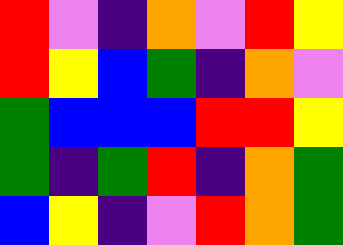[["red", "violet", "indigo", "orange", "violet", "red", "yellow"], ["red", "yellow", "blue", "green", "indigo", "orange", "violet"], ["green", "blue", "blue", "blue", "red", "red", "yellow"], ["green", "indigo", "green", "red", "indigo", "orange", "green"], ["blue", "yellow", "indigo", "violet", "red", "orange", "green"]]